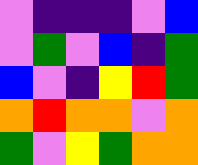[["violet", "indigo", "indigo", "indigo", "violet", "blue"], ["violet", "green", "violet", "blue", "indigo", "green"], ["blue", "violet", "indigo", "yellow", "red", "green"], ["orange", "red", "orange", "orange", "violet", "orange"], ["green", "violet", "yellow", "green", "orange", "orange"]]